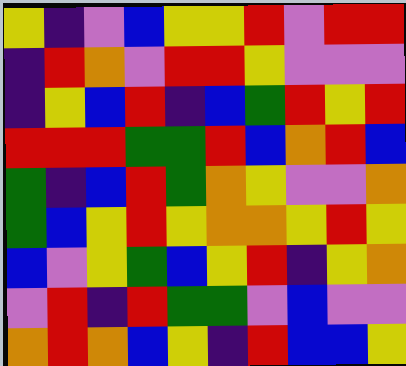[["yellow", "indigo", "violet", "blue", "yellow", "yellow", "red", "violet", "red", "red"], ["indigo", "red", "orange", "violet", "red", "red", "yellow", "violet", "violet", "violet"], ["indigo", "yellow", "blue", "red", "indigo", "blue", "green", "red", "yellow", "red"], ["red", "red", "red", "green", "green", "red", "blue", "orange", "red", "blue"], ["green", "indigo", "blue", "red", "green", "orange", "yellow", "violet", "violet", "orange"], ["green", "blue", "yellow", "red", "yellow", "orange", "orange", "yellow", "red", "yellow"], ["blue", "violet", "yellow", "green", "blue", "yellow", "red", "indigo", "yellow", "orange"], ["violet", "red", "indigo", "red", "green", "green", "violet", "blue", "violet", "violet"], ["orange", "red", "orange", "blue", "yellow", "indigo", "red", "blue", "blue", "yellow"]]